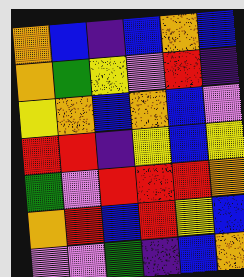[["orange", "blue", "indigo", "blue", "orange", "blue"], ["orange", "green", "yellow", "violet", "red", "indigo"], ["yellow", "orange", "blue", "orange", "blue", "violet"], ["red", "red", "indigo", "yellow", "blue", "yellow"], ["green", "violet", "red", "red", "red", "orange"], ["orange", "red", "blue", "red", "yellow", "blue"], ["violet", "violet", "green", "indigo", "blue", "orange"]]